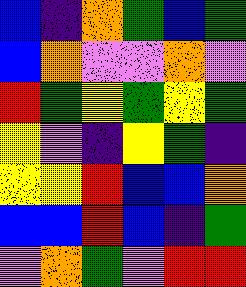[["blue", "indigo", "orange", "green", "blue", "green"], ["blue", "orange", "violet", "violet", "orange", "violet"], ["red", "green", "yellow", "green", "yellow", "green"], ["yellow", "violet", "indigo", "yellow", "green", "indigo"], ["yellow", "yellow", "red", "blue", "blue", "orange"], ["blue", "blue", "red", "blue", "indigo", "green"], ["violet", "orange", "green", "violet", "red", "red"]]